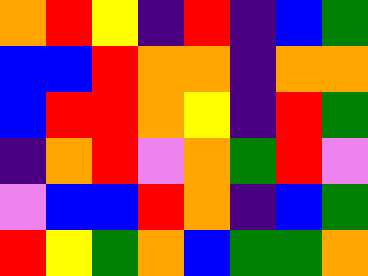[["orange", "red", "yellow", "indigo", "red", "indigo", "blue", "green"], ["blue", "blue", "red", "orange", "orange", "indigo", "orange", "orange"], ["blue", "red", "red", "orange", "yellow", "indigo", "red", "green"], ["indigo", "orange", "red", "violet", "orange", "green", "red", "violet"], ["violet", "blue", "blue", "red", "orange", "indigo", "blue", "green"], ["red", "yellow", "green", "orange", "blue", "green", "green", "orange"]]